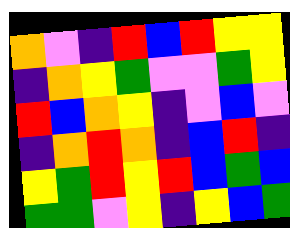[["orange", "violet", "indigo", "red", "blue", "red", "yellow", "yellow"], ["indigo", "orange", "yellow", "green", "violet", "violet", "green", "yellow"], ["red", "blue", "orange", "yellow", "indigo", "violet", "blue", "violet"], ["indigo", "orange", "red", "orange", "indigo", "blue", "red", "indigo"], ["yellow", "green", "red", "yellow", "red", "blue", "green", "blue"], ["green", "green", "violet", "yellow", "indigo", "yellow", "blue", "green"]]